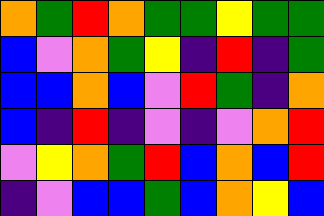[["orange", "green", "red", "orange", "green", "green", "yellow", "green", "green"], ["blue", "violet", "orange", "green", "yellow", "indigo", "red", "indigo", "green"], ["blue", "blue", "orange", "blue", "violet", "red", "green", "indigo", "orange"], ["blue", "indigo", "red", "indigo", "violet", "indigo", "violet", "orange", "red"], ["violet", "yellow", "orange", "green", "red", "blue", "orange", "blue", "red"], ["indigo", "violet", "blue", "blue", "green", "blue", "orange", "yellow", "blue"]]